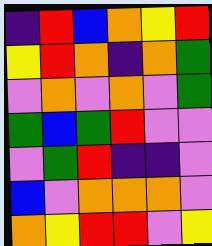[["indigo", "red", "blue", "orange", "yellow", "red"], ["yellow", "red", "orange", "indigo", "orange", "green"], ["violet", "orange", "violet", "orange", "violet", "green"], ["green", "blue", "green", "red", "violet", "violet"], ["violet", "green", "red", "indigo", "indigo", "violet"], ["blue", "violet", "orange", "orange", "orange", "violet"], ["orange", "yellow", "red", "red", "violet", "yellow"]]